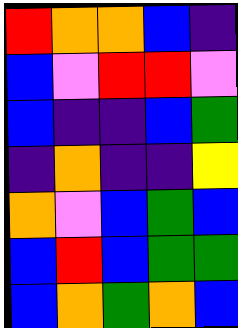[["red", "orange", "orange", "blue", "indigo"], ["blue", "violet", "red", "red", "violet"], ["blue", "indigo", "indigo", "blue", "green"], ["indigo", "orange", "indigo", "indigo", "yellow"], ["orange", "violet", "blue", "green", "blue"], ["blue", "red", "blue", "green", "green"], ["blue", "orange", "green", "orange", "blue"]]